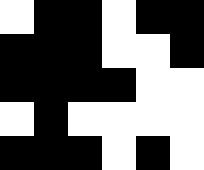[["white", "black", "black", "white", "black", "black"], ["black", "black", "black", "white", "white", "black"], ["black", "black", "black", "black", "white", "white"], ["white", "black", "white", "white", "white", "white"], ["black", "black", "black", "white", "black", "white"]]